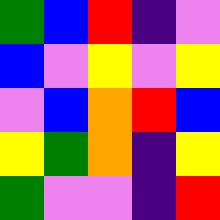[["green", "blue", "red", "indigo", "violet"], ["blue", "violet", "yellow", "violet", "yellow"], ["violet", "blue", "orange", "red", "blue"], ["yellow", "green", "orange", "indigo", "yellow"], ["green", "violet", "violet", "indigo", "red"]]